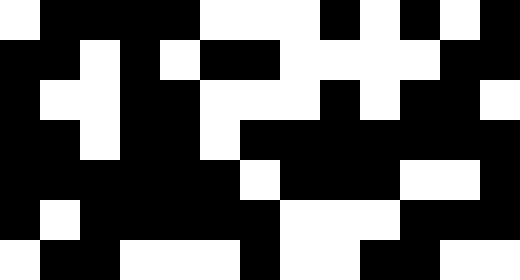[["white", "black", "black", "black", "black", "white", "white", "white", "black", "white", "black", "white", "black"], ["black", "black", "white", "black", "white", "black", "black", "white", "white", "white", "white", "black", "black"], ["black", "white", "white", "black", "black", "white", "white", "white", "black", "white", "black", "black", "white"], ["black", "black", "white", "black", "black", "white", "black", "black", "black", "black", "black", "black", "black"], ["black", "black", "black", "black", "black", "black", "white", "black", "black", "black", "white", "white", "black"], ["black", "white", "black", "black", "black", "black", "black", "white", "white", "white", "black", "black", "black"], ["white", "black", "black", "white", "white", "white", "black", "white", "white", "black", "black", "white", "white"]]